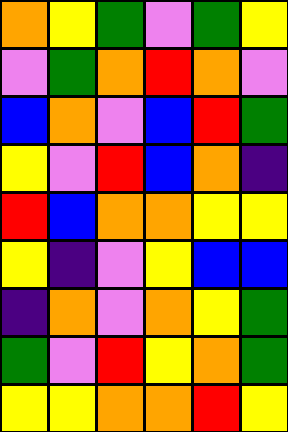[["orange", "yellow", "green", "violet", "green", "yellow"], ["violet", "green", "orange", "red", "orange", "violet"], ["blue", "orange", "violet", "blue", "red", "green"], ["yellow", "violet", "red", "blue", "orange", "indigo"], ["red", "blue", "orange", "orange", "yellow", "yellow"], ["yellow", "indigo", "violet", "yellow", "blue", "blue"], ["indigo", "orange", "violet", "orange", "yellow", "green"], ["green", "violet", "red", "yellow", "orange", "green"], ["yellow", "yellow", "orange", "orange", "red", "yellow"]]